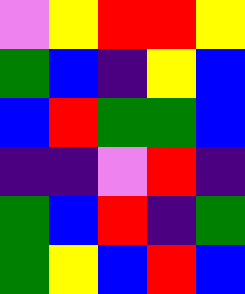[["violet", "yellow", "red", "red", "yellow"], ["green", "blue", "indigo", "yellow", "blue"], ["blue", "red", "green", "green", "blue"], ["indigo", "indigo", "violet", "red", "indigo"], ["green", "blue", "red", "indigo", "green"], ["green", "yellow", "blue", "red", "blue"]]